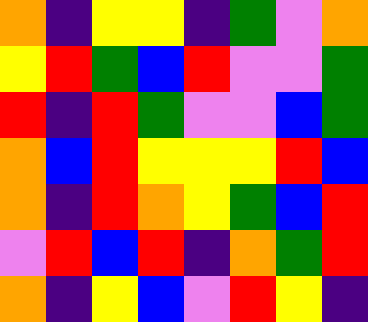[["orange", "indigo", "yellow", "yellow", "indigo", "green", "violet", "orange"], ["yellow", "red", "green", "blue", "red", "violet", "violet", "green"], ["red", "indigo", "red", "green", "violet", "violet", "blue", "green"], ["orange", "blue", "red", "yellow", "yellow", "yellow", "red", "blue"], ["orange", "indigo", "red", "orange", "yellow", "green", "blue", "red"], ["violet", "red", "blue", "red", "indigo", "orange", "green", "red"], ["orange", "indigo", "yellow", "blue", "violet", "red", "yellow", "indigo"]]